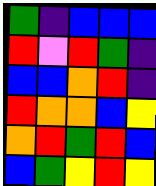[["green", "indigo", "blue", "blue", "blue"], ["red", "violet", "red", "green", "indigo"], ["blue", "blue", "orange", "red", "indigo"], ["red", "orange", "orange", "blue", "yellow"], ["orange", "red", "green", "red", "blue"], ["blue", "green", "yellow", "red", "yellow"]]